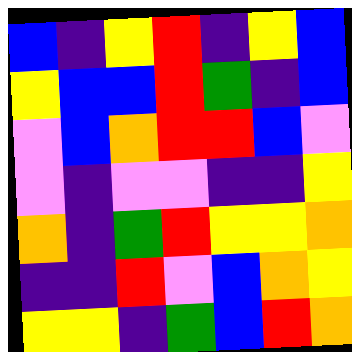[["blue", "indigo", "yellow", "red", "indigo", "yellow", "blue"], ["yellow", "blue", "blue", "red", "green", "indigo", "blue"], ["violet", "blue", "orange", "red", "red", "blue", "violet"], ["violet", "indigo", "violet", "violet", "indigo", "indigo", "yellow"], ["orange", "indigo", "green", "red", "yellow", "yellow", "orange"], ["indigo", "indigo", "red", "violet", "blue", "orange", "yellow"], ["yellow", "yellow", "indigo", "green", "blue", "red", "orange"]]